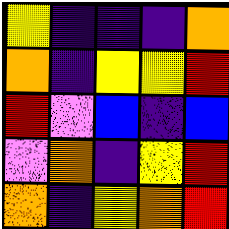[["yellow", "indigo", "indigo", "indigo", "orange"], ["orange", "indigo", "yellow", "yellow", "red"], ["red", "violet", "blue", "indigo", "blue"], ["violet", "orange", "indigo", "yellow", "red"], ["orange", "indigo", "yellow", "orange", "red"]]